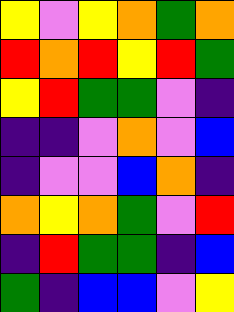[["yellow", "violet", "yellow", "orange", "green", "orange"], ["red", "orange", "red", "yellow", "red", "green"], ["yellow", "red", "green", "green", "violet", "indigo"], ["indigo", "indigo", "violet", "orange", "violet", "blue"], ["indigo", "violet", "violet", "blue", "orange", "indigo"], ["orange", "yellow", "orange", "green", "violet", "red"], ["indigo", "red", "green", "green", "indigo", "blue"], ["green", "indigo", "blue", "blue", "violet", "yellow"]]